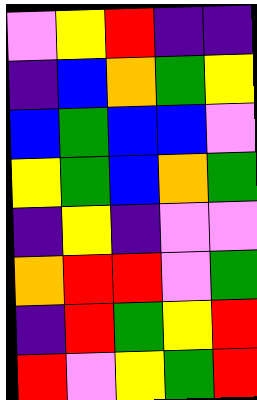[["violet", "yellow", "red", "indigo", "indigo"], ["indigo", "blue", "orange", "green", "yellow"], ["blue", "green", "blue", "blue", "violet"], ["yellow", "green", "blue", "orange", "green"], ["indigo", "yellow", "indigo", "violet", "violet"], ["orange", "red", "red", "violet", "green"], ["indigo", "red", "green", "yellow", "red"], ["red", "violet", "yellow", "green", "red"]]